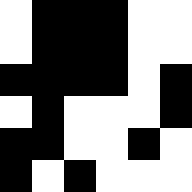[["white", "black", "black", "black", "white", "white"], ["white", "black", "black", "black", "white", "white"], ["black", "black", "black", "black", "white", "black"], ["white", "black", "white", "white", "white", "black"], ["black", "black", "white", "white", "black", "white"], ["black", "white", "black", "white", "white", "white"]]